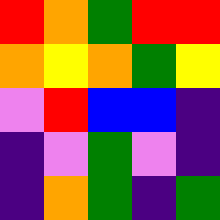[["red", "orange", "green", "red", "red"], ["orange", "yellow", "orange", "green", "yellow"], ["violet", "red", "blue", "blue", "indigo"], ["indigo", "violet", "green", "violet", "indigo"], ["indigo", "orange", "green", "indigo", "green"]]